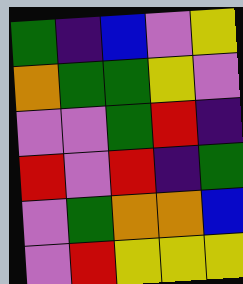[["green", "indigo", "blue", "violet", "yellow"], ["orange", "green", "green", "yellow", "violet"], ["violet", "violet", "green", "red", "indigo"], ["red", "violet", "red", "indigo", "green"], ["violet", "green", "orange", "orange", "blue"], ["violet", "red", "yellow", "yellow", "yellow"]]